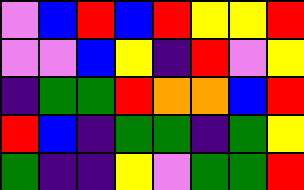[["violet", "blue", "red", "blue", "red", "yellow", "yellow", "red"], ["violet", "violet", "blue", "yellow", "indigo", "red", "violet", "yellow"], ["indigo", "green", "green", "red", "orange", "orange", "blue", "red"], ["red", "blue", "indigo", "green", "green", "indigo", "green", "yellow"], ["green", "indigo", "indigo", "yellow", "violet", "green", "green", "red"]]